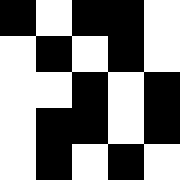[["black", "white", "black", "black", "white"], ["white", "black", "white", "black", "white"], ["white", "white", "black", "white", "black"], ["white", "black", "black", "white", "black"], ["white", "black", "white", "black", "white"]]